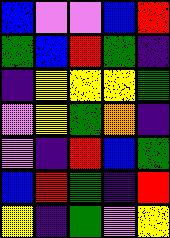[["blue", "violet", "violet", "blue", "red"], ["green", "blue", "red", "green", "indigo"], ["indigo", "yellow", "yellow", "yellow", "green"], ["violet", "yellow", "green", "orange", "indigo"], ["violet", "indigo", "red", "blue", "green"], ["blue", "red", "green", "indigo", "red"], ["yellow", "indigo", "green", "violet", "yellow"]]